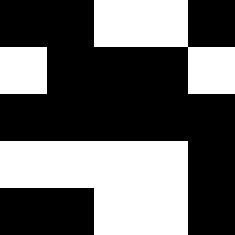[["black", "black", "white", "white", "black"], ["white", "black", "black", "black", "white"], ["black", "black", "black", "black", "black"], ["white", "white", "white", "white", "black"], ["black", "black", "white", "white", "black"]]